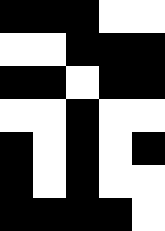[["black", "black", "black", "white", "white"], ["white", "white", "black", "black", "black"], ["black", "black", "white", "black", "black"], ["white", "white", "black", "white", "white"], ["black", "white", "black", "white", "black"], ["black", "white", "black", "white", "white"], ["black", "black", "black", "black", "white"]]